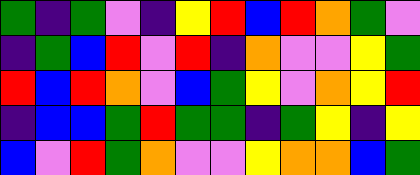[["green", "indigo", "green", "violet", "indigo", "yellow", "red", "blue", "red", "orange", "green", "violet"], ["indigo", "green", "blue", "red", "violet", "red", "indigo", "orange", "violet", "violet", "yellow", "green"], ["red", "blue", "red", "orange", "violet", "blue", "green", "yellow", "violet", "orange", "yellow", "red"], ["indigo", "blue", "blue", "green", "red", "green", "green", "indigo", "green", "yellow", "indigo", "yellow"], ["blue", "violet", "red", "green", "orange", "violet", "violet", "yellow", "orange", "orange", "blue", "green"]]